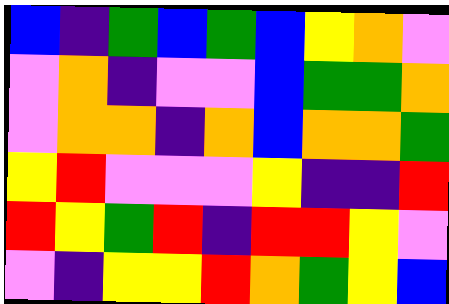[["blue", "indigo", "green", "blue", "green", "blue", "yellow", "orange", "violet"], ["violet", "orange", "indigo", "violet", "violet", "blue", "green", "green", "orange"], ["violet", "orange", "orange", "indigo", "orange", "blue", "orange", "orange", "green"], ["yellow", "red", "violet", "violet", "violet", "yellow", "indigo", "indigo", "red"], ["red", "yellow", "green", "red", "indigo", "red", "red", "yellow", "violet"], ["violet", "indigo", "yellow", "yellow", "red", "orange", "green", "yellow", "blue"]]